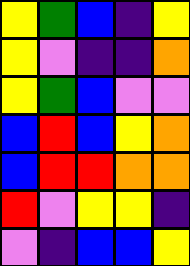[["yellow", "green", "blue", "indigo", "yellow"], ["yellow", "violet", "indigo", "indigo", "orange"], ["yellow", "green", "blue", "violet", "violet"], ["blue", "red", "blue", "yellow", "orange"], ["blue", "red", "red", "orange", "orange"], ["red", "violet", "yellow", "yellow", "indigo"], ["violet", "indigo", "blue", "blue", "yellow"]]